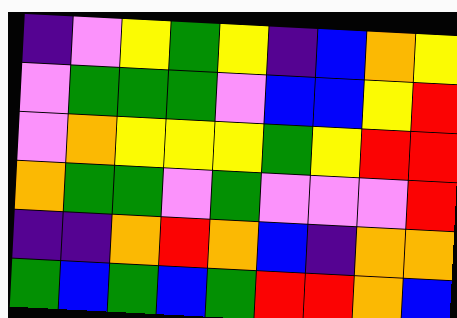[["indigo", "violet", "yellow", "green", "yellow", "indigo", "blue", "orange", "yellow"], ["violet", "green", "green", "green", "violet", "blue", "blue", "yellow", "red"], ["violet", "orange", "yellow", "yellow", "yellow", "green", "yellow", "red", "red"], ["orange", "green", "green", "violet", "green", "violet", "violet", "violet", "red"], ["indigo", "indigo", "orange", "red", "orange", "blue", "indigo", "orange", "orange"], ["green", "blue", "green", "blue", "green", "red", "red", "orange", "blue"]]